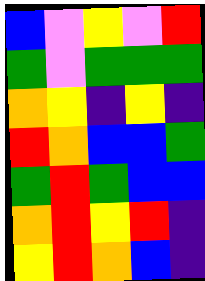[["blue", "violet", "yellow", "violet", "red"], ["green", "violet", "green", "green", "green"], ["orange", "yellow", "indigo", "yellow", "indigo"], ["red", "orange", "blue", "blue", "green"], ["green", "red", "green", "blue", "blue"], ["orange", "red", "yellow", "red", "indigo"], ["yellow", "red", "orange", "blue", "indigo"]]